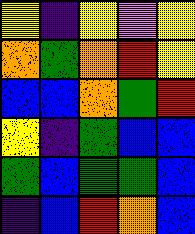[["yellow", "indigo", "yellow", "violet", "yellow"], ["orange", "green", "orange", "red", "yellow"], ["blue", "blue", "orange", "green", "red"], ["yellow", "indigo", "green", "blue", "blue"], ["green", "blue", "green", "green", "blue"], ["indigo", "blue", "red", "orange", "blue"]]